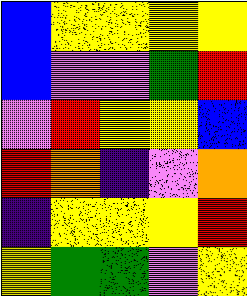[["blue", "yellow", "yellow", "yellow", "yellow"], ["blue", "violet", "violet", "green", "red"], ["violet", "red", "yellow", "yellow", "blue"], ["red", "orange", "indigo", "violet", "orange"], ["indigo", "yellow", "yellow", "yellow", "red"], ["yellow", "green", "green", "violet", "yellow"]]